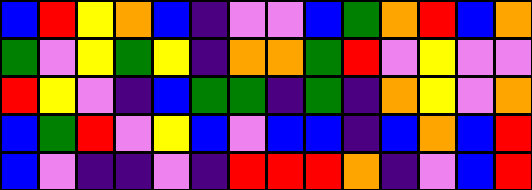[["blue", "red", "yellow", "orange", "blue", "indigo", "violet", "violet", "blue", "green", "orange", "red", "blue", "orange"], ["green", "violet", "yellow", "green", "yellow", "indigo", "orange", "orange", "green", "red", "violet", "yellow", "violet", "violet"], ["red", "yellow", "violet", "indigo", "blue", "green", "green", "indigo", "green", "indigo", "orange", "yellow", "violet", "orange"], ["blue", "green", "red", "violet", "yellow", "blue", "violet", "blue", "blue", "indigo", "blue", "orange", "blue", "red"], ["blue", "violet", "indigo", "indigo", "violet", "indigo", "red", "red", "red", "orange", "indigo", "violet", "blue", "red"]]